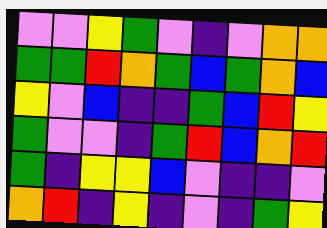[["violet", "violet", "yellow", "green", "violet", "indigo", "violet", "orange", "orange"], ["green", "green", "red", "orange", "green", "blue", "green", "orange", "blue"], ["yellow", "violet", "blue", "indigo", "indigo", "green", "blue", "red", "yellow"], ["green", "violet", "violet", "indigo", "green", "red", "blue", "orange", "red"], ["green", "indigo", "yellow", "yellow", "blue", "violet", "indigo", "indigo", "violet"], ["orange", "red", "indigo", "yellow", "indigo", "violet", "indigo", "green", "yellow"]]